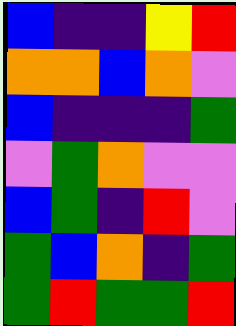[["blue", "indigo", "indigo", "yellow", "red"], ["orange", "orange", "blue", "orange", "violet"], ["blue", "indigo", "indigo", "indigo", "green"], ["violet", "green", "orange", "violet", "violet"], ["blue", "green", "indigo", "red", "violet"], ["green", "blue", "orange", "indigo", "green"], ["green", "red", "green", "green", "red"]]